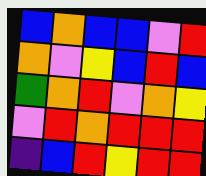[["blue", "orange", "blue", "blue", "violet", "red"], ["orange", "violet", "yellow", "blue", "red", "blue"], ["green", "orange", "red", "violet", "orange", "yellow"], ["violet", "red", "orange", "red", "red", "red"], ["indigo", "blue", "red", "yellow", "red", "red"]]